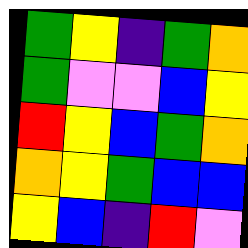[["green", "yellow", "indigo", "green", "orange"], ["green", "violet", "violet", "blue", "yellow"], ["red", "yellow", "blue", "green", "orange"], ["orange", "yellow", "green", "blue", "blue"], ["yellow", "blue", "indigo", "red", "violet"]]